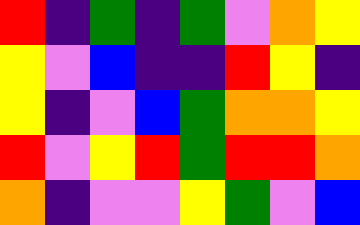[["red", "indigo", "green", "indigo", "green", "violet", "orange", "yellow"], ["yellow", "violet", "blue", "indigo", "indigo", "red", "yellow", "indigo"], ["yellow", "indigo", "violet", "blue", "green", "orange", "orange", "yellow"], ["red", "violet", "yellow", "red", "green", "red", "red", "orange"], ["orange", "indigo", "violet", "violet", "yellow", "green", "violet", "blue"]]